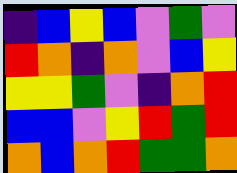[["indigo", "blue", "yellow", "blue", "violet", "green", "violet"], ["red", "orange", "indigo", "orange", "violet", "blue", "yellow"], ["yellow", "yellow", "green", "violet", "indigo", "orange", "red"], ["blue", "blue", "violet", "yellow", "red", "green", "red"], ["orange", "blue", "orange", "red", "green", "green", "orange"]]